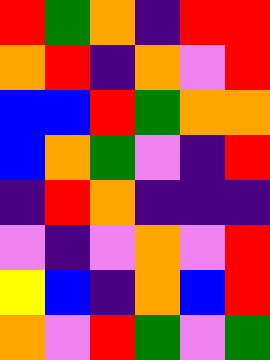[["red", "green", "orange", "indigo", "red", "red"], ["orange", "red", "indigo", "orange", "violet", "red"], ["blue", "blue", "red", "green", "orange", "orange"], ["blue", "orange", "green", "violet", "indigo", "red"], ["indigo", "red", "orange", "indigo", "indigo", "indigo"], ["violet", "indigo", "violet", "orange", "violet", "red"], ["yellow", "blue", "indigo", "orange", "blue", "red"], ["orange", "violet", "red", "green", "violet", "green"]]